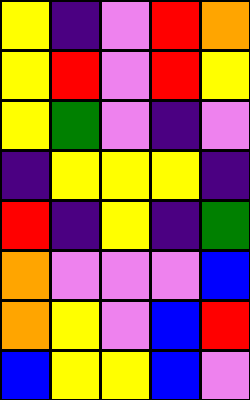[["yellow", "indigo", "violet", "red", "orange"], ["yellow", "red", "violet", "red", "yellow"], ["yellow", "green", "violet", "indigo", "violet"], ["indigo", "yellow", "yellow", "yellow", "indigo"], ["red", "indigo", "yellow", "indigo", "green"], ["orange", "violet", "violet", "violet", "blue"], ["orange", "yellow", "violet", "blue", "red"], ["blue", "yellow", "yellow", "blue", "violet"]]